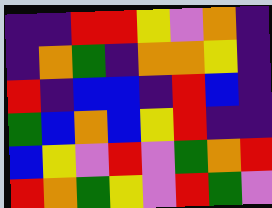[["indigo", "indigo", "red", "red", "yellow", "violet", "orange", "indigo"], ["indigo", "orange", "green", "indigo", "orange", "orange", "yellow", "indigo"], ["red", "indigo", "blue", "blue", "indigo", "red", "blue", "indigo"], ["green", "blue", "orange", "blue", "yellow", "red", "indigo", "indigo"], ["blue", "yellow", "violet", "red", "violet", "green", "orange", "red"], ["red", "orange", "green", "yellow", "violet", "red", "green", "violet"]]